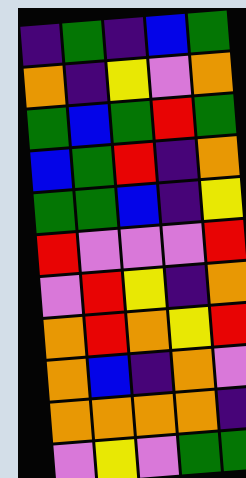[["indigo", "green", "indigo", "blue", "green"], ["orange", "indigo", "yellow", "violet", "orange"], ["green", "blue", "green", "red", "green"], ["blue", "green", "red", "indigo", "orange"], ["green", "green", "blue", "indigo", "yellow"], ["red", "violet", "violet", "violet", "red"], ["violet", "red", "yellow", "indigo", "orange"], ["orange", "red", "orange", "yellow", "red"], ["orange", "blue", "indigo", "orange", "violet"], ["orange", "orange", "orange", "orange", "indigo"], ["violet", "yellow", "violet", "green", "green"]]